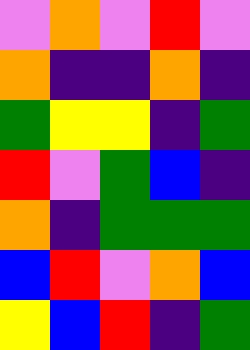[["violet", "orange", "violet", "red", "violet"], ["orange", "indigo", "indigo", "orange", "indigo"], ["green", "yellow", "yellow", "indigo", "green"], ["red", "violet", "green", "blue", "indigo"], ["orange", "indigo", "green", "green", "green"], ["blue", "red", "violet", "orange", "blue"], ["yellow", "blue", "red", "indigo", "green"]]